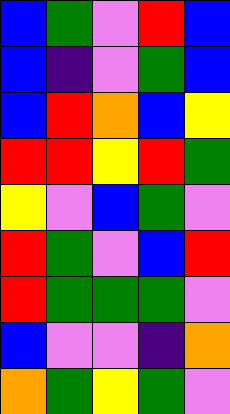[["blue", "green", "violet", "red", "blue"], ["blue", "indigo", "violet", "green", "blue"], ["blue", "red", "orange", "blue", "yellow"], ["red", "red", "yellow", "red", "green"], ["yellow", "violet", "blue", "green", "violet"], ["red", "green", "violet", "blue", "red"], ["red", "green", "green", "green", "violet"], ["blue", "violet", "violet", "indigo", "orange"], ["orange", "green", "yellow", "green", "violet"]]